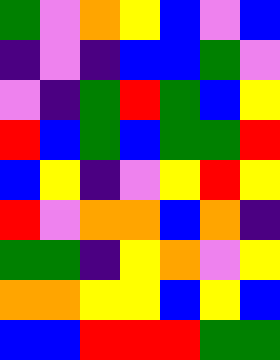[["green", "violet", "orange", "yellow", "blue", "violet", "blue"], ["indigo", "violet", "indigo", "blue", "blue", "green", "violet"], ["violet", "indigo", "green", "red", "green", "blue", "yellow"], ["red", "blue", "green", "blue", "green", "green", "red"], ["blue", "yellow", "indigo", "violet", "yellow", "red", "yellow"], ["red", "violet", "orange", "orange", "blue", "orange", "indigo"], ["green", "green", "indigo", "yellow", "orange", "violet", "yellow"], ["orange", "orange", "yellow", "yellow", "blue", "yellow", "blue"], ["blue", "blue", "red", "red", "red", "green", "green"]]